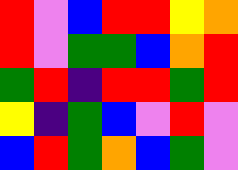[["red", "violet", "blue", "red", "red", "yellow", "orange"], ["red", "violet", "green", "green", "blue", "orange", "red"], ["green", "red", "indigo", "red", "red", "green", "red"], ["yellow", "indigo", "green", "blue", "violet", "red", "violet"], ["blue", "red", "green", "orange", "blue", "green", "violet"]]